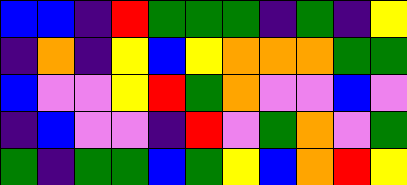[["blue", "blue", "indigo", "red", "green", "green", "green", "indigo", "green", "indigo", "yellow"], ["indigo", "orange", "indigo", "yellow", "blue", "yellow", "orange", "orange", "orange", "green", "green"], ["blue", "violet", "violet", "yellow", "red", "green", "orange", "violet", "violet", "blue", "violet"], ["indigo", "blue", "violet", "violet", "indigo", "red", "violet", "green", "orange", "violet", "green"], ["green", "indigo", "green", "green", "blue", "green", "yellow", "blue", "orange", "red", "yellow"]]